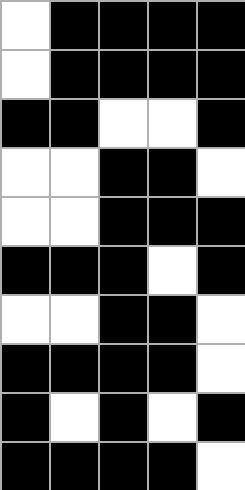[["white", "black", "black", "black", "black"], ["white", "black", "black", "black", "black"], ["black", "black", "white", "white", "black"], ["white", "white", "black", "black", "white"], ["white", "white", "black", "black", "black"], ["black", "black", "black", "white", "black"], ["white", "white", "black", "black", "white"], ["black", "black", "black", "black", "white"], ["black", "white", "black", "white", "black"], ["black", "black", "black", "black", "white"]]